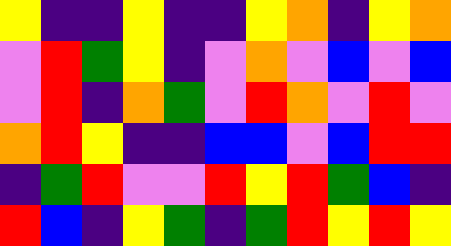[["yellow", "indigo", "indigo", "yellow", "indigo", "indigo", "yellow", "orange", "indigo", "yellow", "orange"], ["violet", "red", "green", "yellow", "indigo", "violet", "orange", "violet", "blue", "violet", "blue"], ["violet", "red", "indigo", "orange", "green", "violet", "red", "orange", "violet", "red", "violet"], ["orange", "red", "yellow", "indigo", "indigo", "blue", "blue", "violet", "blue", "red", "red"], ["indigo", "green", "red", "violet", "violet", "red", "yellow", "red", "green", "blue", "indigo"], ["red", "blue", "indigo", "yellow", "green", "indigo", "green", "red", "yellow", "red", "yellow"]]